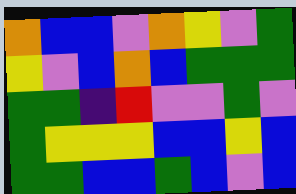[["orange", "blue", "blue", "violet", "orange", "yellow", "violet", "green"], ["yellow", "violet", "blue", "orange", "blue", "green", "green", "green"], ["green", "green", "indigo", "red", "violet", "violet", "green", "violet"], ["green", "yellow", "yellow", "yellow", "blue", "blue", "yellow", "blue"], ["green", "green", "blue", "blue", "green", "blue", "violet", "blue"]]